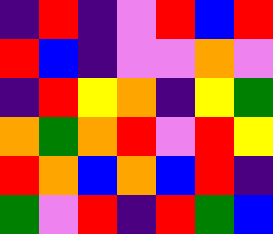[["indigo", "red", "indigo", "violet", "red", "blue", "red"], ["red", "blue", "indigo", "violet", "violet", "orange", "violet"], ["indigo", "red", "yellow", "orange", "indigo", "yellow", "green"], ["orange", "green", "orange", "red", "violet", "red", "yellow"], ["red", "orange", "blue", "orange", "blue", "red", "indigo"], ["green", "violet", "red", "indigo", "red", "green", "blue"]]